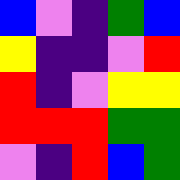[["blue", "violet", "indigo", "green", "blue"], ["yellow", "indigo", "indigo", "violet", "red"], ["red", "indigo", "violet", "yellow", "yellow"], ["red", "red", "red", "green", "green"], ["violet", "indigo", "red", "blue", "green"]]